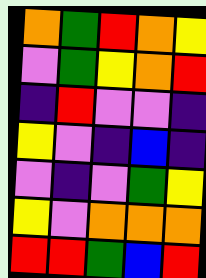[["orange", "green", "red", "orange", "yellow"], ["violet", "green", "yellow", "orange", "red"], ["indigo", "red", "violet", "violet", "indigo"], ["yellow", "violet", "indigo", "blue", "indigo"], ["violet", "indigo", "violet", "green", "yellow"], ["yellow", "violet", "orange", "orange", "orange"], ["red", "red", "green", "blue", "red"]]